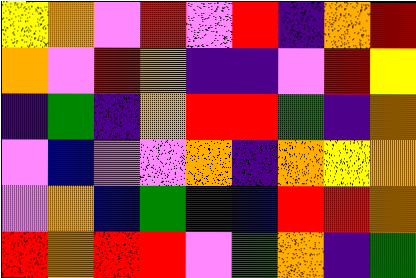[["yellow", "orange", "violet", "red", "violet", "red", "indigo", "orange", "red"], ["orange", "violet", "red", "orange", "indigo", "indigo", "violet", "red", "yellow"], ["indigo", "green", "indigo", "orange", "red", "red", "green", "indigo", "orange"], ["violet", "blue", "violet", "violet", "orange", "indigo", "orange", "yellow", "orange"], ["violet", "orange", "blue", "green", "indigo", "blue", "red", "red", "orange"], ["red", "orange", "red", "red", "violet", "green", "orange", "indigo", "green"]]